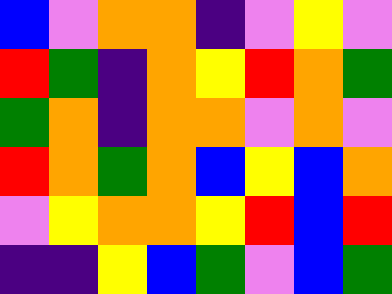[["blue", "violet", "orange", "orange", "indigo", "violet", "yellow", "violet"], ["red", "green", "indigo", "orange", "yellow", "red", "orange", "green"], ["green", "orange", "indigo", "orange", "orange", "violet", "orange", "violet"], ["red", "orange", "green", "orange", "blue", "yellow", "blue", "orange"], ["violet", "yellow", "orange", "orange", "yellow", "red", "blue", "red"], ["indigo", "indigo", "yellow", "blue", "green", "violet", "blue", "green"]]